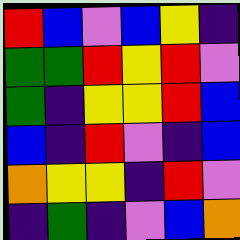[["red", "blue", "violet", "blue", "yellow", "indigo"], ["green", "green", "red", "yellow", "red", "violet"], ["green", "indigo", "yellow", "yellow", "red", "blue"], ["blue", "indigo", "red", "violet", "indigo", "blue"], ["orange", "yellow", "yellow", "indigo", "red", "violet"], ["indigo", "green", "indigo", "violet", "blue", "orange"]]